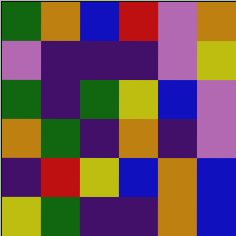[["green", "orange", "blue", "red", "violet", "orange"], ["violet", "indigo", "indigo", "indigo", "violet", "yellow"], ["green", "indigo", "green", "yellow", "blue", "violet"], ["orange", "green", "indigo", "orange", "indigo", "violet"], ["indigo", "red", "yellow", "blue", "orange", "blue"], ["yellow", "green", "indigo", "indigo", "orange", "blue"]]